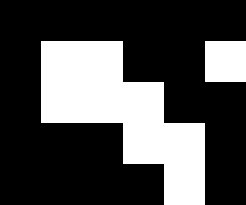[["black", "black", "black", "black", "black", "black"], ["black", "white", "white", "black", "black", "white"], ["black", "white", "white", "white", "black", "black"], ["black", "black", "black", "white", "white", "black"], ["black", "black", "black", "black", "white", "black"]]